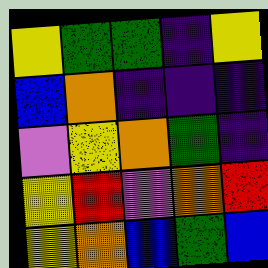[["yellow", "green", "green", "indigo", "yellow"], ["blue", "orange", "indigo", "indigo", "indigo"], ["violet", "yellow", "orange", "green", "indigo"], ["yellow", "red", "violet", "orange", "red"], ["yellow", "orange", "blue", "green", "blue"]]